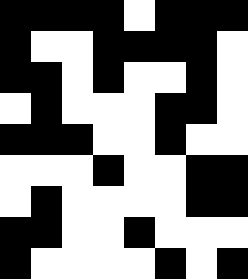[["black", "black", "black", "black", "white", "black", "black", "black"], ["black", "white", "white", "black", "black", "black", "black", "white"], ["black", "black", "white", "black", "white", "white", "black", "white"], ["white", "black", "white", "white", "white", "black", "black", "white"], ["black", "black", "black", "white", "white", "black", "white", "white"], ["white", "white", "white", "black", "white", "white", "black", "black"], ["white", "black", "white", "white", "white", "white", "black", "black"], ["black", "black", "white", "white", "black", "white", "white", "white"], ["black", "white", "white", "white", "white", "black", "white", "black"]]